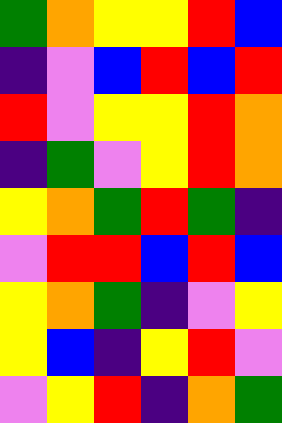[["green", "orange", "yellow", "yellow", "red", "blue"], ["indigo", "violet", "blue", "red", "blue", "red"], ["red", "violet", "yellow", "yellow", "red", "orange"], ["indigo", "green", "violet", "yellow", "red", "orange"], ["yellow", "orange", "green", "red", "green", "indigo"], ["violet", "red", "red", "blue", "red", "blue"], ["yellow", "orange", "green", "indigo", "violet", "yellow"], ["yellow", "blue", "indigo", "yellow", "red", "violet"], ["violet", "yellow", "red", "indigo", "orange", "green"]]